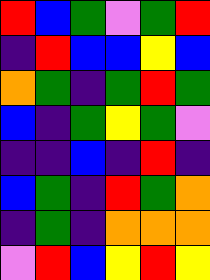[["red", "blue", "green", "violet", "green", "red"], ["indigo", "red", "blue", "blue", "yellow", "blue"], ["orange", "green", "indigo", "green", "red", "green"], ["blue", "indigo", "green", "yellow", "green", "violet"], ["indigo", "indigo", "blue", "indigo", "red", "indigo"], ["blue", "green", "indigo", "red", "green", "orange"], ["indigo", "green", "indigo", "orange", "orange", "orange"], ["violet", "red", "blue", "yellow", "red", "yellow"]]